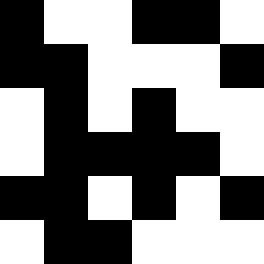[["black", "white", "white", "black", "black", "white"], ["black", "black", "white", "white", "white", "black"], ["white", "black", "white", "black", "white", "white"], ["white", "black", "black", "black", "black", "white"], ["black", "black", "white", "black", "white", "black"], ["white", "black", "black", "white", "white", "white"]]